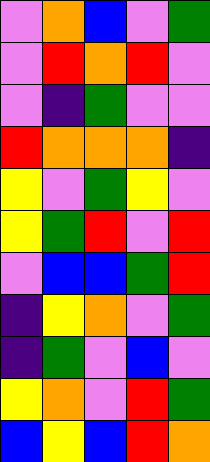[["violet", "orange", "blue", "violet", "green"], ["violet", "red", "orange", "red", "violet"], ["violet", "indigo", "green", "violet", "violet"], ["red", "orange", "orange", "orange", "indigo"], ["yellow", "violet", "green", "yellow", "violet"], ["yellow", "green", "red", "violet", "red"], ["violet", "blue", "blue", "green", "red"], ["indigo", "yellow", "orange", "violet", "green"], ["indigo", "green", "violet", "blue", "violet"], ["yellow", "orange", "violet", "red", "green"], ["blue", "yellow", "blue", "red", "orange"]]